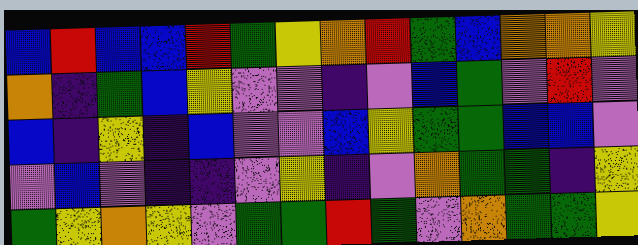[["blue", "red", "blue", "blue", "red", "green", "yellow", "orange", "red", "green", "blue", "orange", "orange", "yellow"], ["orange", "indigo", "green", "blue", "yellow", "violet", "violet", "indigo", "violet", "blue", "green", "violet", "red", "violet"], ["blue", "indigo", "yellow", "indigo", "blue", "violet", "violet", "blue", "yellow", "green", "green", "blue", "blue", "violet"], ["violet", "blue", "violet", "indigo", "indigo", "violet", "yellow", "indigo", "violet", "orange", "green", "green", "indigo", "yellow"], ["green", "yellow", "orange", "yellow", "violet", "green", "green", "red", "green", "violet", "orange", "green", "green", "yellow"]]